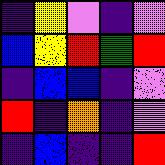[["indigo", "yellow", "violet", "indigo", "violet"], ["blue", "yellow", "red", "green", "red"], ["indigo", "blue", "blue", "indigo", "violet"], ["red", "indigo", "orange", "indigo", "violet"], ["indigo", "blue", "indigo", "indigo", "red"]]